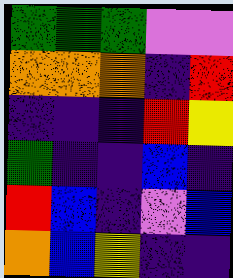[["green", "green", "green", "violet", "violet"], ["orange", "orange", "orange", "indigo", "red"], ["indigo", "indigo", "indigo", "red", "yellow"], ["green", "indigo", "indigo", "blue", "indigo"], ["red", "blue", "indigo", "violet", "blue"], ["orange", "blue", "yellow", "indigo", "indigo"]]